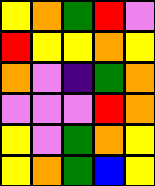[["yellow", "orange", "green", "red", "violet"], ["red", "yellow", "yellow", "orange", "yellow"], ["orange", "violet", "indigo", "green", "orange"], ["violet", "violet", "violet", "red", "orange"], ["yellow", "violet", "green", "orange", "yellow"], ["yellow", "orange", "green", "blue", "yellow"]]